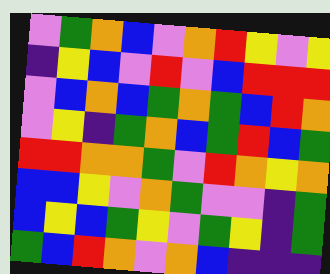[["violet", "green", "orange", "blue", "violet", "orange", "red", "yellow", "violet", "yellow"], ["indigo", "yellow", "blue", "violet", "red", "violet", "blue", "red", "red", "red"], ["violet", "blue", "orange", "blue", "green", "orange", "green", "blue", "red", "orange"], ["violet", "yellow", "indigo", "green", "orange", "blue", "green", "red", "blue", "green"], ["red", "red", "orange", "orange", "green", "violet", "red", "orange", "yellow", "orange"], ["blue", "blue", "yellow", "violet", "orange", "green", "violet", "violet", "indigo", "green"], ["blue", "yellow", "blue", "green", "yellow", "violet", "green", "yellow", "indigo", "green"], ["green", "blue", "red", "orange", "violet", "orange", "blue", "indigo", "indigo", "indigo"]]